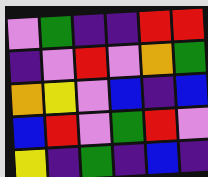[["violet", "green", "indigo", "indigo", "red", "red"], ["indigo", "violet", "red", "violet", "orange", "green"], ["orange", "yellow", "violet", "blue", "indigo", "blue"], ["blue", "red", "violet", "green", "red", "violet"], ["yellow", "indigo", "green", "indigo", "blue", "indigo"]]